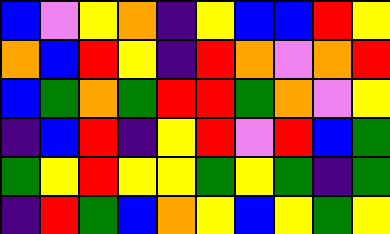[["blue", "violet", "yellow", "orange", "indigo", "yellow", "blue", "blue", "red", "yellow"], ["orange", "blue", "red", "yellow", "indigo", "red", "orange", "violet", "orange", "red"], ["blue", "green", "orange", "green", "red", "red", "green", "orange", "violet", "yellow"], ["indigo", "blue", "red", "indigo", "yellow", "red", "violet", "red", "blue", "green"], ["green", "yellow", "red", "yellow", "yellow", "green", "yellow", "green", "indigo", "green"], ["indigo", "red", "green", "blue", "orange", "yellow", "blue", "yellow", "green", "yellow"]]